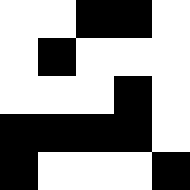[["white", "white", "black", "black", "white"], ["white", "black", "white", "white", "white"], ["white", "white", "white", "black", "white"], ["black", "black", "black", "black", "white"], ["black", "white", "white", "white", "black"]]